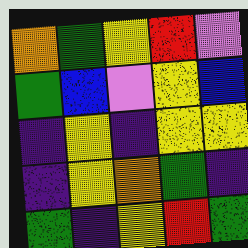[["orange", "green", "yellow", "red", "violet"], ["green", "blue", "violet", "yellow", "blue"], ["indigo", "yellow", "indigo", "yellow", "yellow"], ["indigo", "yellow", "orange", "green", "indigo"], ["green", "indigo", "yellow", "red", "green"]]